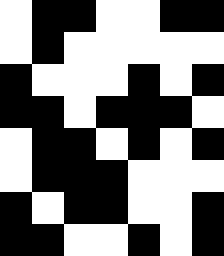[["white", "black", "black", "white", "white", "black", "black"], ["white", "black", "white", "white", "white", "white", "white"], ["black", "white", "white", "white", "black", "white", "black"], ["black", "black", "white", "black", "black", "black", "white"], ["white", "black", "black", "white", "black", "white", "black"], ["white", "black", "black", "black", "white", "white", "white"], ["black", "white", "black", "black", "white", "white", "black"], ["black", "black", "white", "white", "black", "white", "black"]]